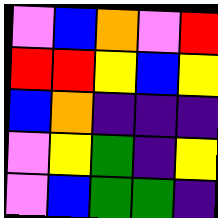[["violet", "blue", "orange", "violet", "red"], ["red", "red", "yellow", "blue", "yellow"], ["blue", "orange", "indigo", "indigo", "indigo"], ["violet", "yellow", "green", "indigo", "yellow"], ["violet", "blue", "green", "green", "indigo"]]